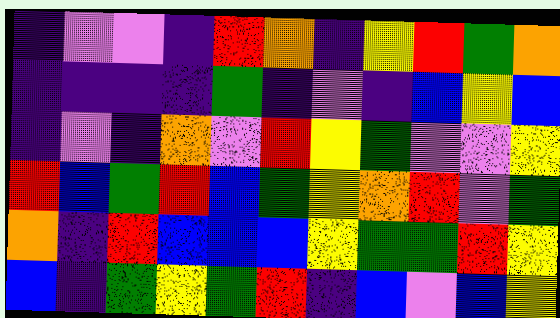[["indigo", "violet", "violet", "indigo", "red", "orange", "indigo", "yellow", "red", "green", "orange"], ["indigo", "indigo", "indigo", "indigo", "green", "indigo", "violet", "indigo", "blue", "yellow", "blue"], ["indigo", "violet", "indigo", "orange", "violet", "red", "yellow", "green", "violet", "violet", "yellow"], ["red", "blue", "green", "red", "blue", "green", "yellow", "orange", "red", "violet", "green"], ["orange", "indigo", "red", "blue", "blue", "blue", "yellow", "green", "green", "red", "yellow"], ["blue", "indigo", "green", "yellow", "green", "red", "indigo", "blue", "violet", "blue", "yellow"]]